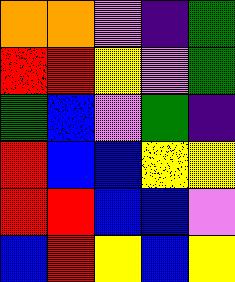[["orange", "orange", "violet", "indigo", "green"], ["red", "red", "yellow", "violet", "green"], ["green", "blue", "violet", "green", "indigo"], ["red", "blue", "blue", "yellow", "yellow"], ["red", "red", "blue", "blue", "violet"], ["blue", "red", "yellow", "blue", "yellow"]]